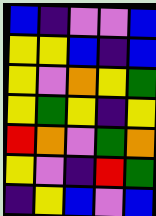[["blue", "indigo", "violet", "violet", "blue"], ["yellow", "yellow", "blue", "indigo", "blue"], ["yellow", "violet", "orange", "yellow", "green"], ["yellow", "green", "yellow", "indigo", "yellow"], ["red", "orange", "violet", "green", "orange"], ["yellow", "violet", "indigo", "red", "green"], ["indigo", "yellow", "blue", "violet", "blue"]]